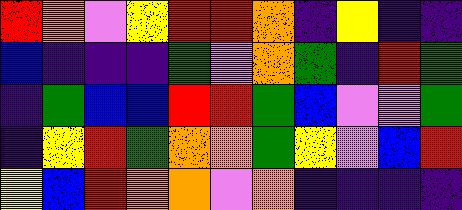[["red", "orange", "violet", "yellow", "red", "red", "orange", "indigo", "yellow", "indigo", "indigo"], ["blue", "indigo", "indigo", "indigo", "green", "violet", "orange", "green", "indigo", "red", "green"], ["indigo", "green", "blue", "blue", "red", "red", "green", "blue", "violet", "violet", "green"], ["indigo", "yellow", "red", "green", "orange", "orange", "green", "yellow", "violet", "blue", "red"], ["yellow", "blue", "red", "orange", "orange", "violet", "orange", "indigo", "indigo", "indigo", "indigo"]]